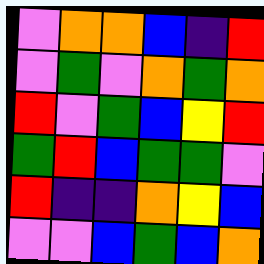[["violet", "orange", "orange", "blue", "indigo", "red"], ["violet", "green", "violet", "orange", "green", "orange"], ["red", "violet", "green", "blue", "yellow", "red"], ["green", "red", "blue", "green", "green", "violet"], ["red", "indigo", "indigo", "orange", "yellow", "blue"], ["violet", "violet", "blue", "green", "blue", "orange"]]